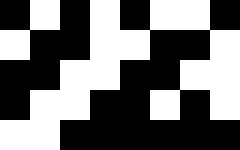[["black", "white", "black", "white", "black", "white", "white", "black"], ["white", "black", "black", "white", "white", "black", "black", "white"], ["black", "black", "white", "white", "black", "black", "white", "white"], ["black", "white", "white", "black", "black", "white", "black", "white"], ["white", "white", "black", "black", "black", "black", "black", "black"]]